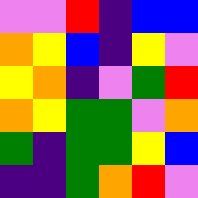[["violet", "violet", "red", "indigo", "blue", "blue"], ["orange", "yellow", "blue", "indigo", "yellow", "violet"], ["yellow", "orange", "indigo", "violet", "green", "red"], ["orange", "yellow", "green", "green", "violet", "orange"], ["green", "indigo", "green", "green", "yellow", "blue"], ["indigo", "indigo", "green", "orange", "red", "violet"]]